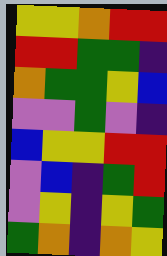[["yellow", "yellow", "orange", "red", "red"], ["red", "red", "green", "green", "indigo"], ["orange", "green", "green", "yellow", "blue"], ["violet", "violet", "green", "violet", "indigo"], ["blue", "yellow", "yellow", "red", "red"], ["violet", "blue", "indigo", "green", "red"], ["violet", "yellow", "indigo", "yellow", "green"], ["green", "orange", "indigo", "orange", "yellow"]]